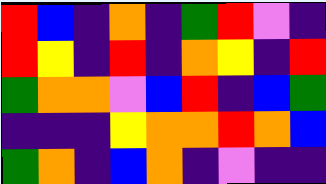[["red", "blue", "indigo", "orange", "indigo", "green", "red", "violet", "indigo"], ["red", "yellow", "indigo", "red", "indigo", "orange", "yellow", "indigo", "red"], ["green", "orange", "orange", "violet", "blue", "red", "indigo", "blue", "green"], ["indigo", "indigo", "indigo", "yellow", "orange", "orange", "red", "orange", "blue"], ["green", "orange", "indigo", "blue", "orange", "indigo", "violet", "indigo", "indigo"]]